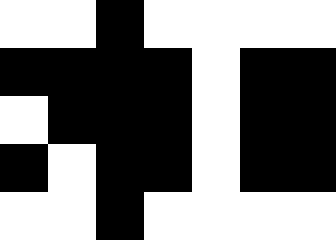[["white", "white", "black", "white", "white", "white", "white"], ["black", "black", "black", "black", "white", "black", "black"], ["white", "black", "black", "black", "white", "black", "black"], ["black", "white", "black", "black", "white", "black", "black"], ["white", "white", "black", "white", "white", "white", "white"]]